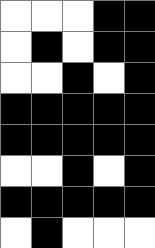[["white", "white", "white", "black", "black"], ["white", "black", "white", "black", "black"], ["white", "white", "black", "white", "black"], ["black", "black", "black", "black", "black"], ["black", "black", "black", "black", "black"], ["white", "white", "black", "white", "black"], ["black", "black", "black", "black", "black"], ["white", "black", "white", "white", "white"]]